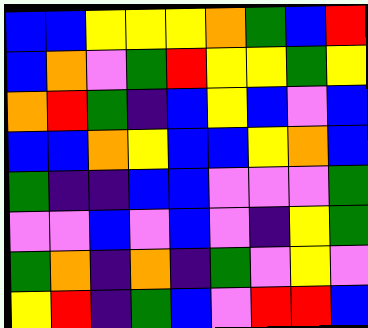[["blue", "blue", "yellow", "yellow", "yellow", "orange", "green", "blue", "red"], ["blue", "orange", "violet", "green", "red", "yellow", "yellow", "green", "yellow"], ["orange", "red", "green", "indigo", "blue", "yellow", "blue", "violet", "blue"], ["blue", "blue", "orange", "yellow", "blue", "blue", "yellow", "orange", "blue"], ["green", "indigo", "indigo", "blue", "blue", "violet", "violet", "violet", "green"], ["violet", "violet", "blue", "violet", "blue", "violet", "indigo", "yellow", "green"], ["green", "orange", "indigo", "orange", "indigo", "green", "violet", "yellow", "violet"], ["yellow", "red", "indigo", "green", "blue", "violet", "red", "red", "blue"]]